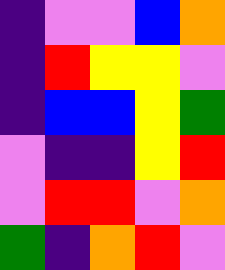[["indigo", "violet", "violet", "blue", "orange"], ["indigo", "red", "yellow", "yellow", "violet"], ["indigo", "blue", "blue", "yellow", "green"], ["violet", "indigo", "indigo", "yellow", "red"], ["violet", "red", "red", "violet", "orange"], ["green", "indigo", "orange", "red", "violet"]]